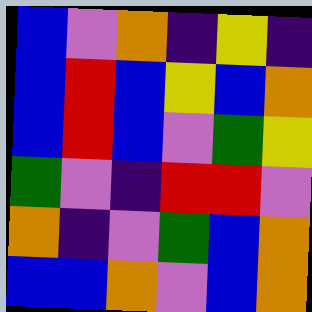[["blue", "violet", "orange", "indigo", "yellow", "indigo"], ["blue", "red", "blue", "yellow", "blue", "orange"], ["blue", "red", "blue", "violet", "green", "yellow"], ["green", "violet", "indigo", "red", "red", "violet"], ["orange", "indigo", "violet", "green", "blue", "orange"], ["blue", "blue", "orange", "violet", "blue", "orange"]]